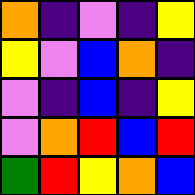[["orange", "indigo", "violet", "indigo", "yellow"], ["yellow", "violet", "blue", "orange", "indigo"], ["violet", "indigo", "blue", "indigo", "yellow"], ["violet", "orange", "red", "blue", "red"], ["green", "red", "yellow", "orange", "blue"]]